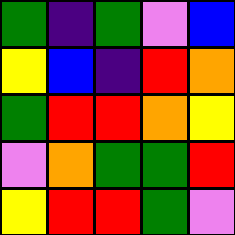[["green", "indigo", "green", "violet", "blue"], ["yellow", "blue", "indigo", "red", "orange"], ["green", "red", "red", "orange", "yellow"], ["violet", "orange", "green", "green", "red"], ["yellow", "red", "red", "green", "violet"]]